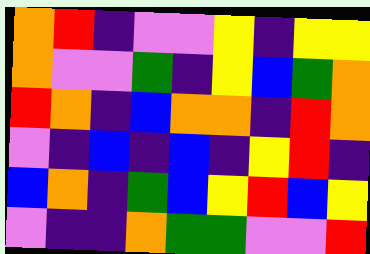[["orange", "red", "indigo", "violet", "violet", "yellow", "indigo", "yellow", "yellow"], ["orange", "violet", "violet", "green", "indigo", "yellow", "blue", "green", "orange"], ["red", "orange", "indigo", "blue", "orange", "orange", "indigo", "red", "orange"], ["violet", "indigo", "blue", "indigo", "blue", "indigo", "yellow", "red", "indigo"], ["blue", "orange", "indigo", "green", "blue", "yellow", "red", "blue", "yellow"], ["violet", "indigo", "indigo", "orange", "green", "green", "violet", "violet", "red"]]